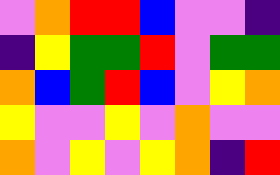[["violet", "orange", "red", "red", "blue", "violet", "violet", "indigo"], ["indigo", "yellow", "green", "green", "red", "violet", "green", "green"], ["orange", "blue", "green", "red", "blue", "violet", "yellow", "orange"], ["yellow", "violet", "violet", "yellow", "violet", "orange", "violet", "violet"], ["orange", "violet", "yellow", "violet", "yellow", "orange", "indigo", "red"]]